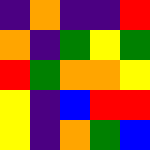[["indigo", "orange", "indigo", "indigo", "red"], ["orange", "indigo", "green", "yellow", "green"], ["red", "green", "orange", "orange", "yellow"], ["yellow", "indigo", "blue", "red", "red"], ["yellow", "indigo", "orange", "green", "blue"]]